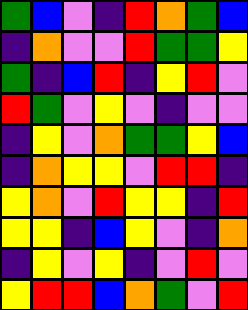[["green", "blue", "violet", "indigo", "red", "orange", "green", "blue"], ["indigo", "orange", "violet", "violet", "red", "green", "green", "yellow"], ["green", "indigo", "blue", "red", "indigo", "yellow", "red", "violet"], ["red", "green", "violet", "yellow", "violet", "indigo", "violet", "violet"], ["indigo", "yellow", "violet", "orange", "green", "green", "yellow", "blue"], ["indigo", "orange", "yellow", "yellow", "violet", "red", "red", "indigo"], ["yellow", "orange", "violet", "red", "yellow", "yellow", "indigo", "red"], ["yellow", "yellow", "indigo", "blue", "yellow", "violet", "indigo", "orange"], ["indigo", "yellow", "violet", "yellow", "indigo", "violet", "red", "violet"], ["yellow", "red", "red", "blue", "orange", "green", "violet", "red"]]